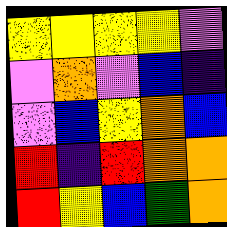[["yellow", "yellow", "yellow", "yellow", "violet"], ["violet", "orange", "violet", "blue", "indigo"], ["violet", "blue", "yellow", "orange", "blue"], ["red", "indigo", "red", "orange", "orange"], ["red", "yellow", "blue", "green", "orange"]]